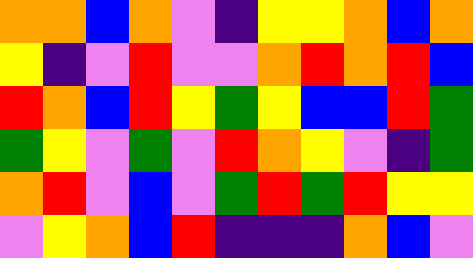[["orange", "orange", "blue", "orange", "violet", "indigo", "yellow", "yellow", "orange", "blue", "orange"], ["yellow", "indigo", "violet", "red", "violet", "violet", "orange", "red", "orange", "red", "blue"], ["red", "orange", "blue", "red", "yellow", "green", "yellow", "blue", "blue", "red", "green"], ["green", "yellow", "violet", "green", "violet", "red", "orange", "yellow", "violet", "indigo", "green"], ["orange", "red", "violet", "blue", "violet", "green", "red", "green", "red", "yellow", "yellow"], ["violet", "yellow", "orange", "blue", "red", "indigo", "indigo", "indigo", "orange", "blue", "violet"]]